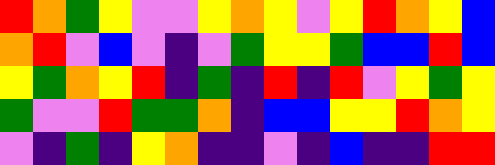[["red", "orange", "green", "yellow", "violet", "violet", "yellow", "orange", "yellow", "violet", "yellow", "red", "orange", "yellow", "blue"], ["orange", "red", "violet", "blue", "violet", "indigo", "violet", "green", "yellow", "yellow", "green", "blue", "blue", "red", "blue"], ["yellow", "green", "orange", "yellow", "red", "indigo", "green", "indigo", "red", "indigo", "red", "violet", "yellow", "green", "yellow"], ["green", "violet", "violet", "red", "green", "green", "orange", "indigo", "blue", "blue", "yellow", "yellow", "red", "orange", "yellow"], ["violet", "indigo", "green", "indigo", "yellow", "orange", "indigo", "indigo", "violet", "indigo", "blue", "indigo", "indigo", "red", "red"]]